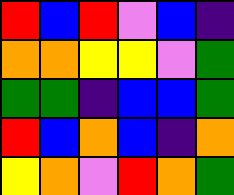[["red", "blue", "red", "violet", "blue", "indigo"], ["orange", "orange", "yellow", "yellow", "violet", "green"], ["green", "green", "indigo", "blue", "blue", "green"], ["red", "blue", "orange", "blue", "indigo", "orange"], ["yellow", "orange", "violet", "red", "orange", "green"]]